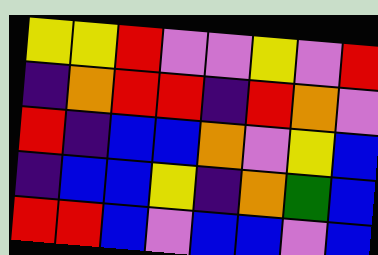[["yellow", "yellow", "red", "violet", "violet", "yellow", "violet", "red"], ["indigo", "orange", "red", "red", "indigo", "red", "orange", "violet"], ["red", "indigo", "blue", "blue", "orange", "violet", "yellow", "blue"], ["indigo", "blue", "blue", "yellow", "indigo", "orange", "green", "blue"], ["red", "red", "blue", "violet", "blue", "blue", "violet", "blue"]]